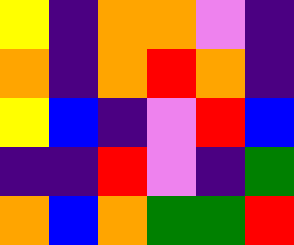[["yellow", "indigo", "orange", "orange", "violet", "indigo"], ["orange", "indigo", "orange", "red", "orange", "indigo"], ["yellow", "blue", "indigo", "violet", "red", "blue"], ["indigo", "indigo", "red", "violet", "indigo", "green"], ["orange", "blue", "orange", "green", "green", "red"]]